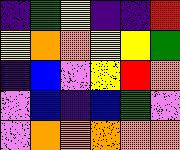[["indigo", "green", "yellow", "indigo", "indigo", "red"], ["yellow", "orange", "orange", "yellow", "yellow", "green"], ["indigo", "blue", "violet", "yellow", "red", "orange"], ["violet", "blue", "indigo", "blue", "green", "violet"], ["violet", "orange", "orange", "orange", "orange", "orange"]]